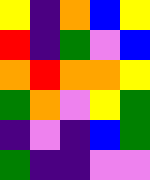[["yellow", "indigo", "orange", "blue", "yellow"], ["red", "indigo", "green", "violet", "blue"], ["orange", "red", "orange", "orange", "yellow"], ["green", "orange", "violet", "yellow", "green"], ["indigo", "violet", "indigo", "blue", "green"], ["green", "indigo", "indigo", "violet", "violet"]]